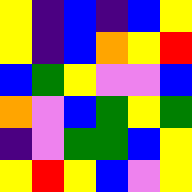[["yellow", "indigo", "blue", "indigo", "blue", "yellow"], ["yellow", "indigo", "blue", "orange", "yellow", "red"], ["blue", "green", "yellow", "violet", "violet", "blue"], ["orange", "violet", "blue", "green", "yellow", "green"], ["indigo", "violet", "green", "green", "blue", "yellow"], ["yellow", "red", "yellow", "blue", "violet", "yellow"]]